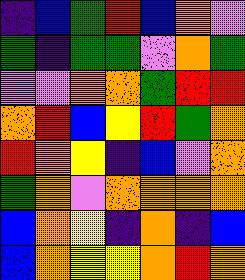[["indigo", "blue", "green", "red", "blue", "orange", "violet"], ["green", "indigo", "green", "green", "violet", "orange", "green"], ["violet", "violet", "orange", "orange", "green", "red", "red"], ["orange", "red", "blue", "yellow", "red", "green", "orange"], ["red", "orange", "yellow", "indigo", "blue", "violet", "orange"], ["green", "orange", "violet", "orange", "orange", "orange", "orange"], ["blue", "orange", "yellow", "indigo", "orange", "indigo", "blue"], ["blue", "orange", "yellow", "yellow", "orange", "red", "orange"]]